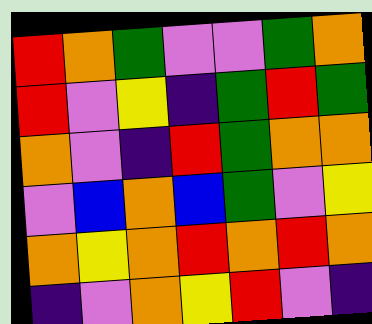[["red", "orange", "green", "violet", "violet", "green", "orange"], ["red", "violet", "yellow", "indigo", "green", "red", "green"], ["orange", "violet", "indigo", "red", "green", "orange", "orange"], ["violet", "blue", "orange", "blue", "green", "violet", "yellow"], ["orange", "yellow", "orange", "red", "orange", "red", "orange"], ["indigo", "violet", "orange", "yellow", "red", "violet", "indigo"]]